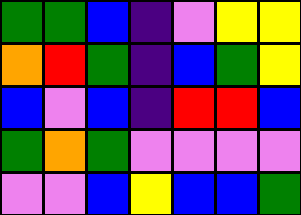[["green", "green", "blue", "indigo", "violet", "yellow", "yellow"], ["orange", "red", "green", "indigo", "blue", "green", "yellow"], ["blue", "violet", "blue", "indigo", "red", "red", "blue"], ["green", "orange", "green", "violet", "violet", "violet", "violet"], ["violet", "violet", "blue", "yellow", "blue", "blue", "green"]]